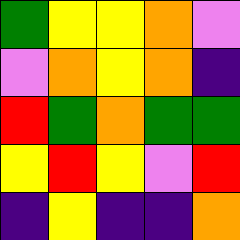[["green", "yellow", "yellow", "orange", "violet"], ["violet", "orange", "yellow", "orange", "indigo"], ["red", "green", "orange", "green", "green"], ["yellow", "red", "yellow", "violet", "red"], ["indigo", "yellow", "indigo", "indigo", "orange"]]